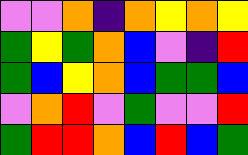[["violet", "violet", "orange", "indigo", "orange", "yellow", "orange", "yellow"], ["green", "yellow", "green", "orange", "blue", "violet", "indigo", "red"], ["green", "blue", "yellow", "orange", "blue", "green", "green", "blue"], ["violet", "orange", "red", "violet", "green", "violet", "violet", "red"], ["green", "red", "red", "orange", "blue", "red", "blue", "green"]]